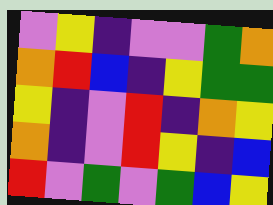[["violet", "yellow", "indigo", "violet", "violet", "green", "orange"], ["orange", "red", "blue", "indigo", "yellow", "green", "green"], ["yellow", "indigo", "violet", "red", "indigo", "orange", "yellow"], ["orange", "indigo", "violet", "red", "yellow", "indigo", "blue"], ["red", "violet", "green", "violet", "green", "blue", "yellow"]]